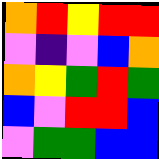[["orange", "red", "yellow", "red", "red"], ["violet", "indigo", "violet", "blue", "orange"], ["orange", "yellow", "green", "red", "green"], ["blue", "violet", "red", "red", "blue"], ["violet", "green", "green", "blue", "blue"]]